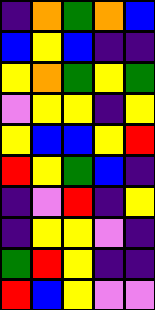[["indigo", "orange", "green", "orange", "blue"], ["blue", "yellow", "blue", "indigo", "indigo"], ["yellow", "orange", "green", "yellow", "green"], ["violet", "yellow", "yellow", "indigo", "yellow"], ["yellow", "blue", "blue", "yellow", "red"], ["red", "yellow", "green", "blue", "indigo"], ["indigo", "violet", "red", "indigo", "yellow"], ["indigo", "yellow", "yellow", "violet", "indigo"], ["green", "red", "yellow", "indigo", "indigo"], ["red", "blue", "yellow", "violet", "violet"]]